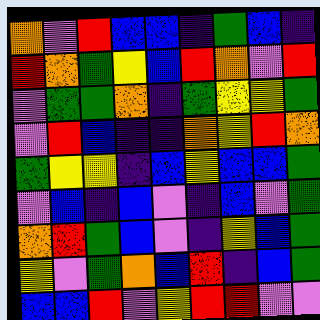[["orange", "violet", "red", "blue", "blue", "indigo", "green", "blue", "indigo"], ["red", "orange", "green", "yellow", "blue", "red", "orange", "violet", "red"], ["violet", "green", "green", "orange", "indigo", "green", "yellow", "yellow", "green"], ["violet", "red", "blue", "indigo", "indigo", "orange", "yellow", "red", "orange"], ["green", "yellow", "yellow", "indigo", "blue", "yellow", "blue", "blue", "green"], ["violet", "blue", "indigo", "blue", "violet", "indigo", "blue", "violet", "green"], ["orange", "red", "green", "blue", "violet", "indigo", "yellow", "blue", "green"], ["yellow", "violet", "green", "orange", "blue", "red", "indigo", "blue", "green"], ["blue", "blue", "red", "violet", "yellow", "red", "red", "violet", "violet"]]